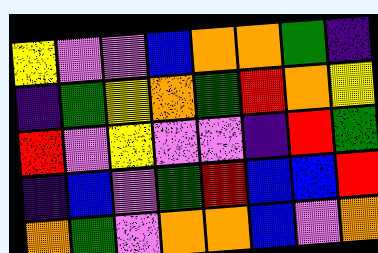[["yellow", "violet", "violet", "blue", "orange", "orange", "green", "indigo"], ["indigo", "green", "yellow", "orange", "green", "red", "orange", "yellow"], ["red", "violet", "yellow", "violet", "violet", "indigo", "red", "green"], ["indigo", "blue", "violet", "green", "red", "blue", "blue", "red"], ["orange", "green", "violet", "orange", "orange", "blue", "violet", "orange"]]